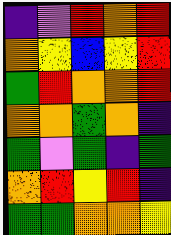[["indigo", "violet", "red", "orange", "red"], ["orange", "yellow", "blue", "yellow", "red"], ["green", "red", "orange", "orange", "red"], ["orange", "orange", "green", "orange", "indigo"], ["green", "violet", "green", "indigo", "green"], ["orange", "red", "yellow", "red", "indigo"], ["green", "green", "orange", "orange", "yellow"]]